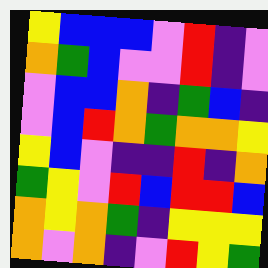[["yellow", "blue", "blue", "blue", "violet", "red", "indigo", "violet"], ["orange", "green", "blue", "violet", "violet", "red", "indigo", "violet"], ["violet", "blue", "blue", "orange", "indigo", "green", "blue", "indigo"], ["violet", "blue", "red", "orange", "green", "orange", "orange", "yellow"], ["yellow", "blue", "violet", "indigo", "indigo", "red", "indigo", "orange"], ["green", "yellow", "violet", "red", "blue", "red", "red", "blue"], ["orange", "yellow", "orange", "green", "indigo", "yellow", "yellow", "yellow"], ["orange", "violet", "orange", "indigo", "violet", "red", "yellow", "green"]]